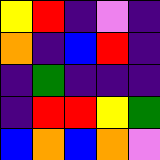[["yellow", "red", "indigo", "violet", "indigo"], ["orange", "indigo", "blue", "red", "indigo"], ["indigo", "green", "indigo", "indigo", "indigo"], ["indigo", "red", "red", "yellow", "green"], ["blue", "orange", "blue", "orange", "violet"]]